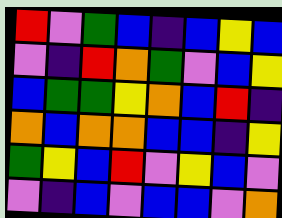[["red", "violet", "green", "blue", "indigo", "blue", "yellow", "blue"], ["violet", "indigo", "red", "orange", "green", "violet", "blue", "yellow"], ["blue", "green", "green", "yellow", "orange", "blue", "red", "indigo"], ["orange", "blue", "orange", "orange", "blue", "blue", "indigo", "yellow"], ["green", "yellow", "blue", "red", "violet", "yellow", "blue", "violet"], ["violet", "indigo", "blue", "violet", "blue", "blue", "violet", "orange"]]